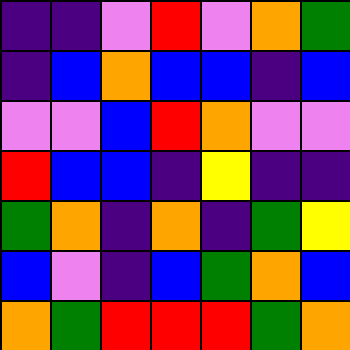[["indigo", "indigo", "violet", "red", "violet", "orange", "green"], ["indigo", "blue", "orange", "blue", "blue", "indigo", "blue"], ["violet", "violet", "blue", "red", "orange", "violet", "violet"], ["red", "blue", "blue", "indigo", "yellow", "indigo", "indigo"], ["green", "orange", "indigo", "orange", "indigo", "green", "yellow"], ["blue", "violet", "indigo", "blue", "green", "orange", "blue"], ["orange", "green", "red", "red", "red", "green", "orange"]]